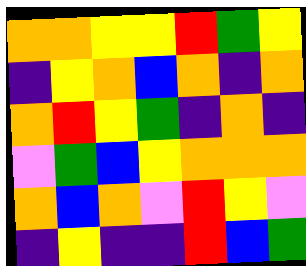[["orange", "orange", "yellow", "yellow", "red", "green", "yellow"], ["indigo", "yellow", "orange", "blue", "orange", "indigo", "orange"], ["orange", "red", "yellow", "green", "indigo", "orange", "indigo"], ["violet", "green", "blue", "yellow", "orange", "orange", "orange"], ["orange", "blue", "orange", "violet", "red", "yellow", "violet"], ["indigo", "yellow", "indigo", "indigo", "red", "blue", "green"]]